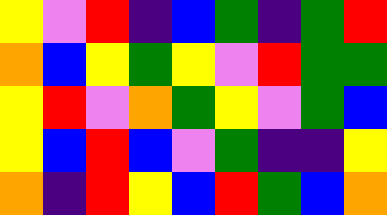[["yellow", "violet", "red", "indigo", "blue", "green", "indigo", "green", "red"], ["orange", "blue", "yellow", "green", "yellow", "violet", "red", "green", "green"], ["yellow", "red", "violet", "orange", "green", "yellow", "violet", "green", "blue"], ["yellow", "blue", "red", "blue", "violet", "green", "indigo", "indigo", "yellow"], ["orange", "indigo", "red", "yellow", "blue", "red", "green", "blue", "orange"]]